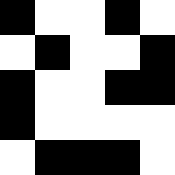[["black", "white", "white", "black", "white"], ["white", "black", "white", "white", "black"], ["black", "white", "white", "black", "black"], ["black", "white", "white", "white", "white"], ["white", "black", "black", "black", "white"]]